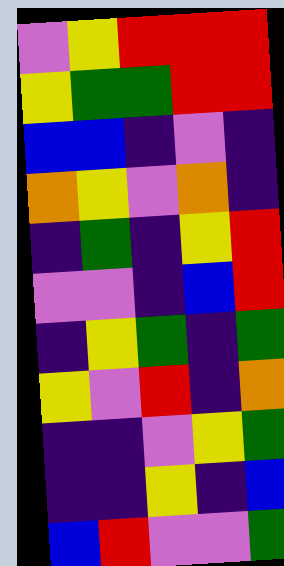[["violet", "yellow", "red", "red", "red"], ["yellow", "green", "green", "red", "red"], ["blue", "blue", "indigo", "violet", "indigo"], ["orange", "yellow", "violet", "orange", "indigo"], ["indigo", "green", "indigo", "yellow", "red"], ["violet", "violet", "indigo", "blue", "red"], ["indigo", "yellow", "green", "indigo", "green"], ["yellow", "violet", "red", "indigo", "orange"], ["indigo", "indigo", "violet", "yellow", "green"], ["indigo", "indigo", "yellow", "indigo", "blue"], ["blue", "red", "violet", "violet", "green"]]